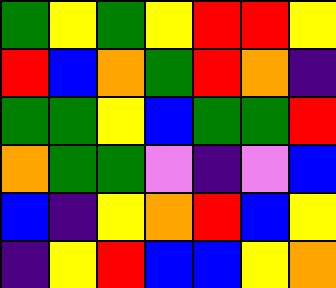[["green", "yellow", "green", "yellow", "red", "red", "yellow"], ["red", "blue", "orange", "green", "red", "orange", "indigo"], ["green", "green", "yellow", "blue", "green", "green", "red"], ["orange", "green", "green", "violet", "indigo", "violet", "blue"], ["blue", "indigo", "yellow", "orange", "red", "blue", "yellow"], ["indigo", "yellow", "red", "blue", "blue", "yellow", "orange"]]